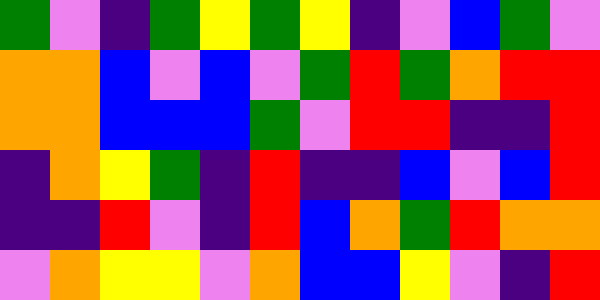[["green", "violet", "indigo", "green", "yellow", "green", "yellow", "indigo", "violet", "blue", "green", "violet"], ["orange", "orange", "blue", "violet", "blue", "violet", "green", "red", "green", "orange", "red", "red"], ["orange", "orange", "blue", "blue", "blue", "green", "violet", "red", "red", "indigo", "indigo", "red"], ["indigo", "orange", "yellow", "green", "indigo", "red", "indigo", "indigo", "blue", "violet", "blue", "red"], ["indigo", "indigo", "red", "violet", "indigo", "red", "blue", "orange", "green", "red", "orange", "orange"], ["violet", "orange", "yellow", "yellow", "violet", "orange", "blue", "blue", "yellow", "violet", "indigo", "red"]]